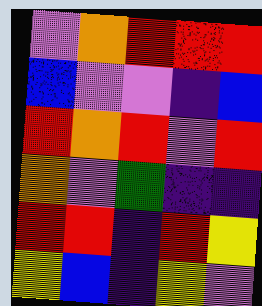[["violet", "orange", "red", "red", "red"], ["blue", "violet", "violet", "indigo", "blue"], ["red", "orange", "red", "violet", "red"], ["orange", "violet", "green", "indigo", "indigo"], ["red", "red", "indigo", "red", "yellow"], ["yellow", "blue", "indigo", "yellow", "violet"]]